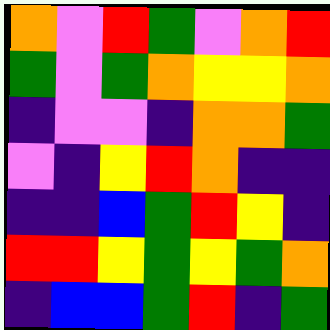[["orange", "violet", "red", "green", "violet", "orange", "red"], ["green", "violet", "green", "orange", "yellow", "yellow", "orange"], ["indigo", "violet", "violet", "indigo", "orange", "orange", "green"], ["violet", "indigo", "yellow", "red", "orange", "indigo", "indigo"], ["indigo", "indigo", "blue", "green", "red", "yellow", "indigo"], ["red", "red", "yellow", "green", "yellow", "green", "orange"], ["indigo", "blue", "blue", "green", "red", "indigo", "green"]]